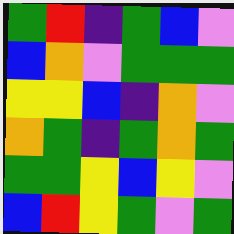[["green", "red", "indigo", "green", "blue", "violet"], ["blue", "orange", "violet", "green", "green", "green"], ["yellow", "yellow", "blue", "indigo", "orange", "violet"], ["orange", "green", "indigo", "green", "orange", "green"], ["green", "green", "yellow", "blue", "yellow", "violet"], ["blue", "red", "yellow", "green", "violet", "green"]]